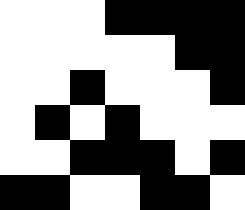[["white", "white", "white", "black", "black", "black", "black"], ["white", "white", "white", "white", "white", "black", "black"], ["white", "white", "black", "white", "white", "white", "black"], ["white", "black", "white", "black", "white", "white", "white"], ["white", "white", "black", "black", "black", "white", "black"], ["black", "black", "white", "white", "black", "black", "white"]]